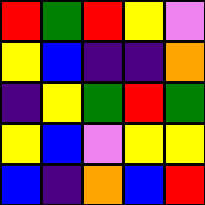[["red", "green", "red", "yellow", "violet"], ["yellow", "blue", "indigo", "indigo", "orange"], ["indigo", "yellow", "green", "red", "green"], ["yellow", "blue", "violet", "yellow", "yellow"], ["blue", "indigo", "orange", "blue", "red"]]